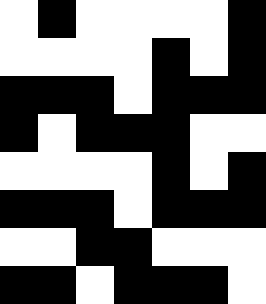[["white", "black", "white", "white", "white", "white", "black"], ["white", "white", "white", "white", "black", "white", "black"], ["black", "black", "black", "white", "black", "black", "black"], ["black", "white", "black", "black", "black", "white", "white"], ["white", "white", "white", "white", "black", "white", "black"], ["black", "black", "black", "white", "black", "black", "black"], ["white", "white", "black", "black", "white", "white", "white"], ["black", "black", "white", "black", "black", "black", "white"]]